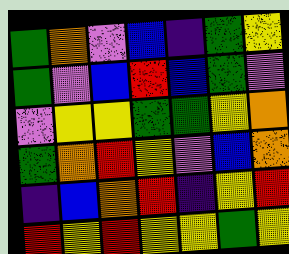[["green", "orange", "violet", "blue", "indigo", "green", "yellow"], ["green", "violet", "blue", "red", "blue", "green", "violet"], ["violet", "yellow", "yellow", "green", "green", "yellow", "orange"], ["green", "orange", "red", "yellow", "violet", "blue", "orange"], ["indigo", "blue", "orange", "red", "indigo", "yellow", "red"], ["red", "yellow", "red", "yellow", "yellow", "green", "yellow"]]